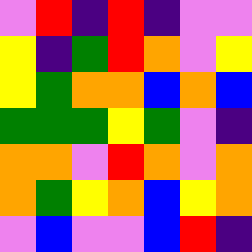[["violet", "red", "indigo", "red", "indigo", "violet", "violet"], ["yellow", "indigo", "green", "red", "orange", "violet", "yellow"], ["yellow", "green", "orange", "orange", "blue", "orange", "blue"], ["green", "green", "green", "yellow", "green", "violet", "indigo"], ["orange", "orange", "violet", "red", "orange", "violet", "orange"], ["orange", "green", "yellow", "orange", "blue", "yellow", "orange"], ["violet", "blue", "violet", "violet", "blue", "red", "indigo"]]